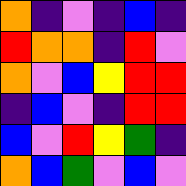[["orange", "indigo", "violet", "indigo", "blue", "indigo"], ["red", "orange", "orange", "indigo", "red", "violet"], ["orange", "violet", "blue", "yellow", "red", "red"], ["indigo", "blue", "violet", "indigo", "red", "red"], ["blue", "violet", "red", "yellow", "green", "indigo"], ["orange", "blue", "green", "violet", "blue", "violet"]]